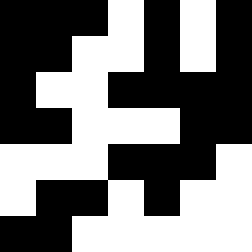[["black", "black", "black", "white", "black", "white", "black"], ["black", "black", "white", "white", "black", "white", "black"], ["black", "white", "white", "black", "black", "black", "black"], ["black", "black", "white", "white", "white", "black", "black"], ["white", "white", "white", "black", "black", "black", "white"], ["white", "black", "black", "white", "black", "white", "white"], ["black", "black", "white", "white", "white", "white", "white"]]